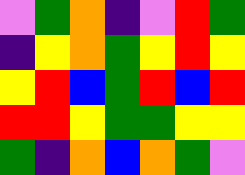[["violet", "green", "orange", "indigo", "violet", "red", "green"], ["indigo", "yellow", "orange", "green", "yellow", "red", "yellow"], ["yellow", "red", "blue", "green", "red", "blue", "red"], ["red", "red", "yellow", "green", "green", "yellow", "yellow"], ["green", "indigo", "orange", "blue", "orange", "green", "violet"]]